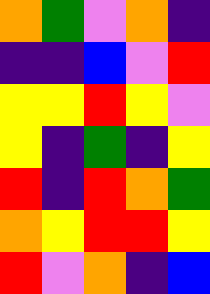[["orange", "green", "violet", "orange", "indigo"], ["indigo", "indigo", "blue", "violet", "red"], ["yellow", "yellow", "red", "yellow", "violet"], ["yellow", "indigo", "green", "indigo", "yellow"], ["red", "indigo", "red", "orange", "green"], ["orange", "yellow", "red", "red", "yellow"], ["red", "violet", "orange", "indigo", "blue"]]